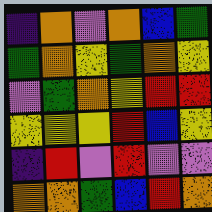[["indigo", "orange", "violet", "orange", "blue", "green"], ["green", "orange", "yellow", "green", "orange", "yellow"], ["violet", "green", "orange", "yellow", "red", "red"], ["yellow", "yellow", "yellow", "red", "blue", "yellow"], ["indigo", "red", "violet", "red", "violet", "violet"], ["orange", "orange", "green", "blue", "red", "orange"]]